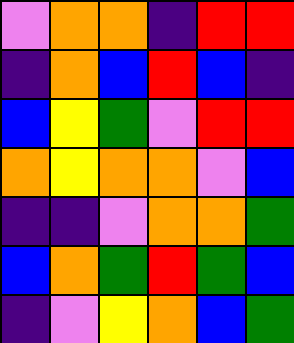[["violet", "orange", "orange", "indigo", "red", "red"], ["indigo", "orange", "blue", "red", "blue", "indigo"], ["blue", "yellow", "green", "violet", "red", "red"], ["orange", "yellow", "orange", "orange", "violet", "blue"], ["indigo", "indigo", "violet", "orange", "orange", "green"], ["blue", "orange", "green", "red", "green", "blue"], ["indigo", "violet", "yellow", "orange", "blue", "green"]]